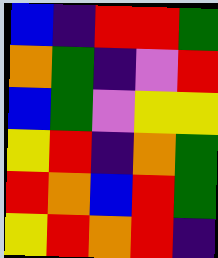[["blue", "indigo", "red", "red", "green"], ["orange", "green", "indigo", "violet", "red"], ["blue", "green", "violet", "yellow", "yellow"], ["yellow", "red", "indigo", "orange", "green"], ["red", "orange", "blue", "red", "green"], ["yellow", "red", "orange", "red", "indigo"]]